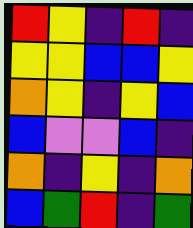[["red", "yellow", "indigo", "red", "indigo"], ["yellow", "yellow", "blue", "blue", "yellow"], ["orange", "yellow", "indigo", "yellow", "blue"], ["blue", "violet", "violet", "blue", "indigo"], ["orange", "indigo", "yellow", "indigo", "orange"], ["blue", "green", "red", "indigo", "green"]]